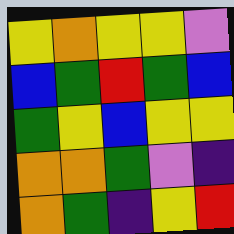[["yellow", "orange", "yellow", "yellow", "violet"], ["blue", "green", "red", "green", "blue"], ["green", "yellow", "blue", "yellow", "yellow"], ["orange", "orange", "green", "violet", "indigo"], ["orange", "green", "indigo", "yellow", "red"]]